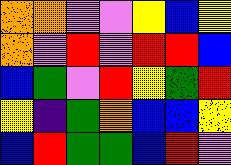[["orange", "orange", "violet", "violet", "yellow", "blue", "yellow"], ["orange", "violet", "red", "violet", "red", "red", "blue"], ["blue", "green", "violet", "red", "yellow", "green", "red"], ["yellow", "indigo", "green", "orange", "blue", "blue", "yellow"], ["blue", "red", "green", "green", "blue", "red", "violet"]]